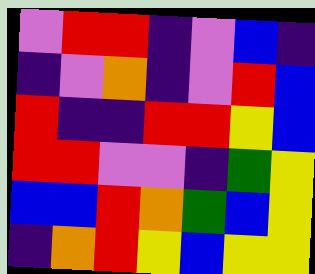[["violet", "red", "red", "indigo", "violet", "blue", "indigo"], ["indigo", "violet", "orange", "indigo", "violet", "red", "blue"], ["red", "indigo", "indigo", "red", "red", "yellow", "blue"], ["red", "red", "violet", "violet", "indigo", "green", "yellow"], ["blue", "blue", "red", "orange", "green", "blue", "yellow"], ["indigo", "orange", "red", "yellow", "blue", "yellow", "yellow"]]